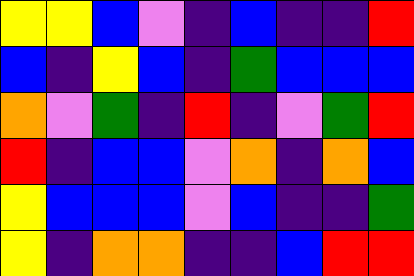[["yellow", "yellow", "blue", "violet", "indigo", "blue", "indigo", "indigo", "red"], ["blue", "indigo", "yellow", "blue", "indigo", "green", "blue", "blue", "blue"], ["orange", "violet", "green", "indigo", "red", "indigo", "violet", "green", "red"], ["red", "indigo", "blue", "blue", "violet", "orange", "indigo", "orange", "blue"], ["yellow", "blue", "blue", "blue", "violet", "blue", "indigo", "indigo", "green"], ["yellow", "indigo", "orange", "orange", "indigo", "indigo", "blue", "red", "red"]]